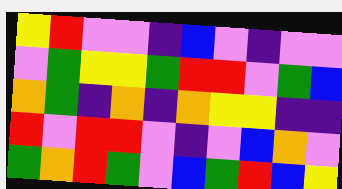[["yellow", "red", "violet", "violet", "indigo", "blue", "violet", "indigo", "violet", "violet"], ["violet", "green", "yellow", "yellow", "green", "red", "red", "violet", "green", "blue"], ["orange", "green", "indigo", "orange", "indigo", "orange", "yellow", "yellow", "indigo", "indigo"], ["red", "violet", "red", "red", "violet", "indigo", "violet", "blue", "orange", "violet"], ["green", "orange", "red", "green", "violet", "blue", "green", "red", "blue", "yellow"]]